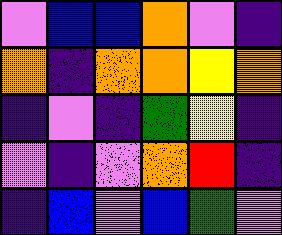[["violet", "blue", "blue", "orange", "violet", "indigo"], ["orange", "indigo", "orange", "orange", "yellow", "orange"], ["indigo", "violet", "indigo", "green", "yellow", "indigo"], ["violet", "indigo", "violet", "orange", "red", "indigo"], ["indigo", "blue", "violet", "blue", "green", "violet"]]